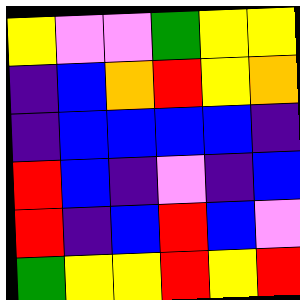[["yellow", "violet", "violet", "green", "yellow", "yellow"], ["indigo", "blue", "orange", "red", "yellow", "orange"], ["indigo", "blue", "blue", "blue", "blue", "indigo"], ["red", "blue", "indigo", "violet", "indigo", "blue"], ["red", "indigo", "blue", "red", "blue", "violet"], ["green", "yellow", "yellow", "red", "yellow", "red"]]